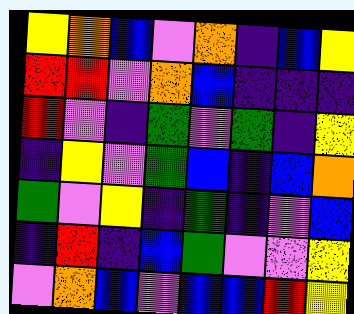[["yellow", "orange", "blue", "violet", "orange", "indigo", "blue", "yellow"], ["red", "red", "violet", "orange", "blue", "indigo", "indigo", "indigo"], ["red", "violet", "indigo", "green", "violet", "green", "indigo", "yellow"], ["indigo", "yellow", "violet", "green", "blue", "indigo", "blue", "orange"], ["green", "violet", "yellow", "indigo", "green", "indigo", "violet", "blue"], ["indigo", "red", "indigo", "blue", "green", "violet", "violet", "yellow"], ["violet", "orange", "blue", "violet", "blue", "blue", "red", "yellow"]]